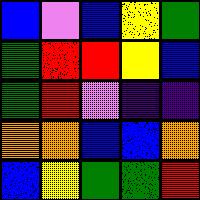[["blue", "violet", "blue", "yellow", "green"], ["green", "red", "red", "yellow", "blue"], ["green", "red", "violet", "indigo", "indigo"], ["orange", "orange", "blue", "blue", "orange"], ["blue", "yellow", "green", "green", "red"]]